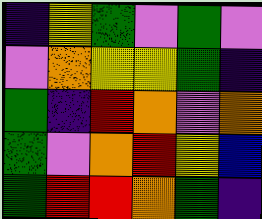[["indigo", "yellow", "green", "violet", "green", "violet"], ["violet", "orange", "yellow", "yellow", "green", "indigo"], ["green", "indigo", "red", "orange", "violet", "orange"], ["green", "violet", "orange", "red", "yellow", "blue"], ["green", "red", "red", "orange", "green", "indigo"]]